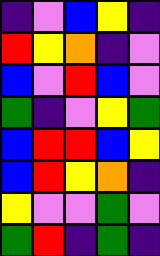[["indigo", "violet", "blue", "yellow", "indigo"], ["red", "yellow", "orange", "indigo", "violet"], ["blue", "violet", "red", "blue", "violet"], ["green", "indigo", "violet", "yellow", "green"], ["blue", "red", "red", "blue", "yellow"], ["blue", "red", "yellow", "orange", "indigo"], ["yellow", "violet", "violet", "green", "violet"], ["green", "red", "indigo", "green", "indigo"]]